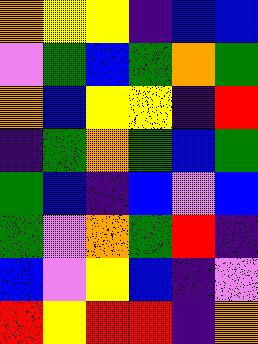[["orange", "yellow", "yellow", "indigo", "blue", "blue"], ["violet", "green", "blue", "green", "orange", "green"], ["orange", "blue", "yellow", "yellow", "indigo", "red"], ["indigo", "green", "orange", "green", "blue", "green"], ["green", "blue", "indigo", "blue", "violet", "blue"], ["green", "violet", "orange", "green", "red", "indigo"], ["blue", "violet", "yellow", "blue", "indigo", "violet"], ["red", "yellow", "red", "red", "indigo", "orange"]]